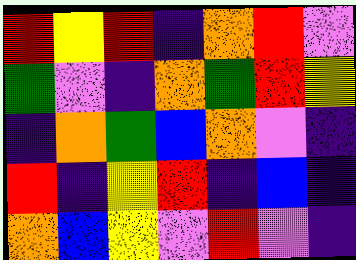[["red", "yellow", "red", "indigo", "orange", "red", "violet"], ["green", "violet", "indigo", "orange", "green", "red", "yellow"], ["indigo", "orange", "green", "blue", "orange", "violet", "indigo"], ["red", "indigo", "yellow", "red", "indigo", "blue", "indigo"], ["orange", "blue", "yellow", "violet", "red", "violet", "indigo"]]